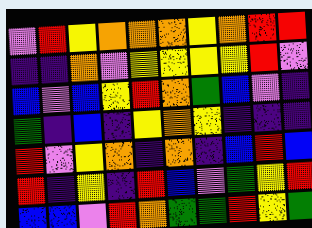[["violet", "red", "yellow", "orange", "orange", "orange", "yellow", "orange", "red", "red"], ["indigo", "indigo", "orange", "violet", "yellow", "yellow", "yellow", "yellow", "red", "violet"], ["blue", "violet", "blue", "yellow", "red", "orange", "green", "blue", "violet", "indigo"], ["green", "indigo", "blue", "indigo", "yellow", "orange", "yellow", "indigo", "indigo", "indigo"], ["red", "violet", "yellow", "orange", "indigo", "orange", "indigo", "blue", "red", "blue"], ["red", "indigo", "yellow", "indigo", "red", "blue", "violet", "green", "yellow", "red"], ["blue", "blue", "violet", "red", "orange", "green", "green", "red", "yellow", "green"]]